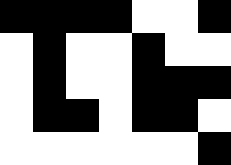[["black", "black", "black", "black", "white", "white", "black"], ["white", "black", "white", "white", "black", "white", "white"], ["white", "black", "white", "white", "black", "black", "black"], ["white", "black", "black", "white", "black", "black", "white"], ["white", "white", "white", "white", "white", "white", "black"]]